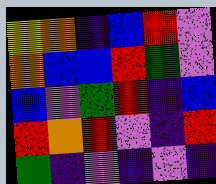[["yellow", "orange", "indigo", "blue", "red", "violet"], ["orange", "blue", "blue", "red", "green", "violet"], ["blue", "violet", "green", "red", "indigo", "blue"], ["red", "orange", "red", "violet", "indigo", "red"], ["green", "indigo", "violet", "indigo", "violet", "indigo"]]